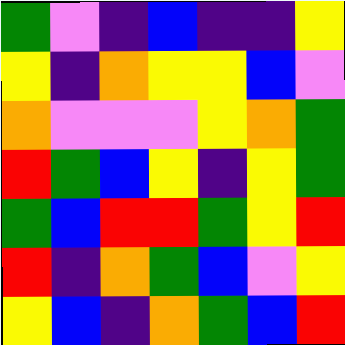[["green", "violet", "indigo", "blue", "indigo", "indigo", "yellow"], ["yellow", "indigo", "orange", "yellow", "yellow", "blue", "violet"], ["orange", "violet", "violet", "violet", "yellow", "orange", "green"], ["red", "green", "blue", "yellow", "indigo", "yellow", "green"], ["green", "blue", "red", "red", "green", "yellow", "red"], ["red", "indigo", "orange", "green", "blue", "violet", "yellow"], ["yellow", "blue", "indigo", "orange", "green", "blue", "red"]]